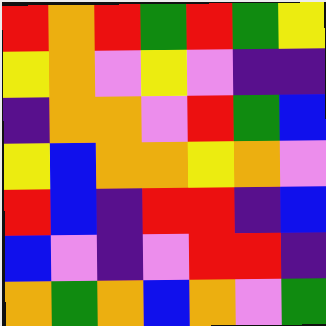[["red", "orange", "red", "green", "red", "green", "yellow"], ["yellow", "orange", "violet", "yellow", "violet", "indigo", "indigo"], ["indigo", "orange", "orange", "violet", "red", "green", "blue"], ["yellow", "blue", "orange", "orange", "yellow", "orange", "violet"], ["red", "blue", "indigo", "red", "red", "indigo", "blue"], ["blue", "violet", "indigo", "violet", "red", "red", "indigo"], ["orange", "green", "orange", "blue", "orange", "violet", "green"]]